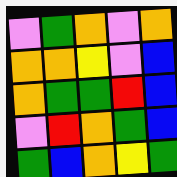[["violet", "green", "orange", "violet", "orange"], ["orange", "orange", "yellow", "violet", "blue"], ["orange", "green", "green", "red", "blue"], ["violet", "red", "orange", "green", "blue"], ["green", "blue", "orange", "yellow", "green"]]